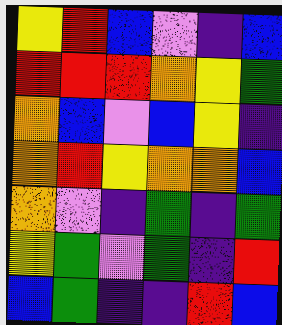[["yellow", "red", "blue", "violet", "indigo", "blue"], ["red", "red", "red", "orange", "yellow", "green"], ["orange", "blue", "violet", "blue", "yellow", "indigo"], ["orange", "red", "yellow", "orange", "orange", "blue"], ["orange", "violet", "indigo", "green", "indigo", "green"], ["yellow", "green", "violet", "green", "indigo", "red"], ["blue", "green", "indigo", "indigo", "red", "blue"]]